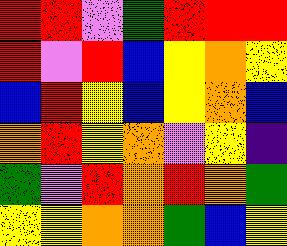[["red", "red", "violet", "green", "red", "red", "red"], ["red", "violet", "red", "blue", "yellow", "orange", "yellow"], ["blue", "red", "yellow", "blue", "yellow", "orange", "blue"], ["orange", "red", "yellow", "orange", "violet", "yellow", "indigo"], ["green", "violet", "red", "orange", "red", "orange", "green"], ["yellow", "yellow", "orange", "orange", "green", "blue", "yellow"]]